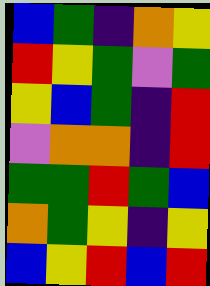[["blue", "green", "indigo", "orange", "yellow"], ["red", "yellow", "green", "violet", "green"], ["yellow", "blue", "green", "indigo", "red"], ["violet", "orange", "orange", "indigo", "red"], ["green", "green", "red", "green", "blue"], ["orange", "green", "yellow", "indigo", "yellow"], ["blue", "yellow", "red", "blue", "red"]]